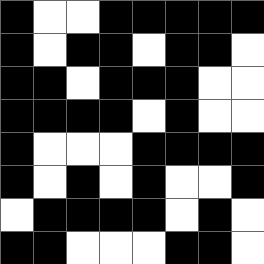[["black", "white", "white", "black", "black", "black", "black", "black"], ["black", "white", "black", "black", "white", "black", "black", "white"], ["black", "black", "white", "black", "black", "black", "white", "white"], ["black", "black", "black", "black", "white", "black", "white", "white"], ["black", "white", "white", "white", "black", "black", "black", "black"], ["black", "white", "black", "white", "black", "white", "white", "black"], ["white", "black", "black", "black", "black", "white", "black", "white"], ["black", "black", "white", "white", "white", "black", "black", "white"]]